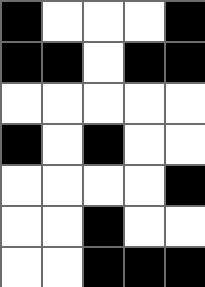[["black", "white", "white", "white", "black"], ["black", "black", "white", "black", "black"], ["white", "white", "white", "white", "white"], ["black", "white", "black", "white", "white"], ["white", "white", "white", "white", "black"], ["white", "white", "black", "white", "white"], ["white", "white", "black", "black", "black"]]